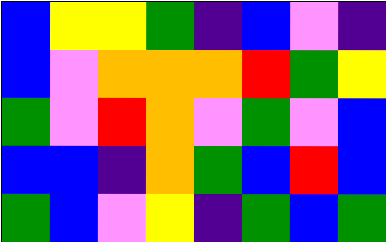[["blue", "yellow", "yellow", "green", "indigo", "blue", "violet", "indigo"], ["blue", "violet", "orange", "orange", "orange", "red", "green", "yellow"], ["green", "violet", "red", "orange", "violet", "green", "violet", "blue"], ["blue", "blue", "indigo", "orange", "green", "blue", "red", "blue"], ["green", "blue", "violet", "yellow", "indigo", "green", "blue", "green"]]